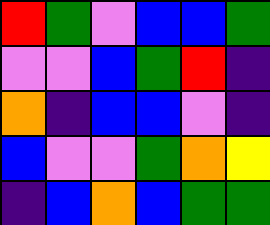[["red", "green", "violet", "blue", "blue", "green"], ["violet", "violet", "blue", "green", "red", "indigo"], ["orange", "indigo", "blue", "blue", "violet", "indigo"], ["blue", "violet", "violet", "green", "orange", "yellow"], ["indigo", "blue", "orange", "blue", "green", "green"]]